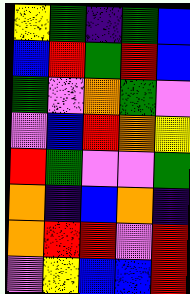[["yellow", "green", "indigo", "green", "blue"], ["blue", "red", "green", "red", "blue"], ["green", "violet", "orange", "green", "violet"], ["violet", "blue", "red", "orange", "yellow"], ["red", "green", "violet", "violet", "green"], ["orange", "indigo", "blue", "orange", "indigo"], ["orange", "red", "red", "violet", "red"], ["violet", "yellow", "blue", "blue", "red"]]